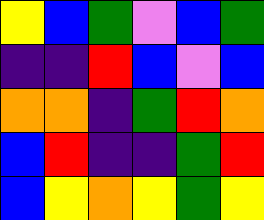[["yellow", "blue", "green", "violet", "blue", "green"], ["indigo", "indigo", "red", "blue", "violet", "blue"], ["orange", "orange", "indigo", "green", "red", "orange"], ["blue", "red", "indigo", "indigo", "green", "red"], ["blue", "yellow", "orange", "yellow", "green", "yellow"]]